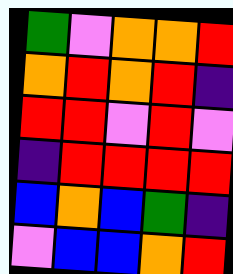[["green", "violet", "orange", "orange", "red"], ["orange", "red", "orange", "red", "indigo"], ["red", "red", "violet", "red", "violet"], ["indigo", "red", "red", "red", "red"], ["blue", "orange", "blue", "green", "indigo"], ["violet", "blue", "blue", "orange", "red"]]